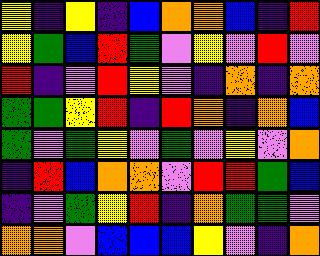[["yellow", "indigo", "yellow", "indigo", "blue", "orange", "orange", "blue", "indigo", "red"], ["yellow", "green", "blue", "red", "green", "violet", "yellow", "violet", "red", "violet"], ["red", "indigo", "violet", "red", "yellow", "violet", "indigo", "orange", "indigo", "orange"], ["green", "green", "yellow", "red", "indigo", "red", "orange", "indigo", "orange", "blue"], ["green", "violet", "green", "yellow", "violet", "green", "violet", "yellow", "violet", "orange"], ["indigo", "red", "blue", "orange", "orange", "violet", "red", "red", "green", "blue"], ["indigo", "violet", "green", "yellow", "red", "indigo", "orange", "green", "green", "violet"], ["orange", "orange", "violet", "blue", "blue", "blue", "yellow", "violet", "indigo", "orange"]]